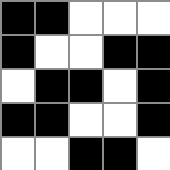[["black", "black", "white", "white", "white"], ["black", "white", "white", "black", "black"], ["white", "black", "black", "white", "black"], ["black", "black", "white", "white", "black"], ["white", "white", "black", "black", "white"]]